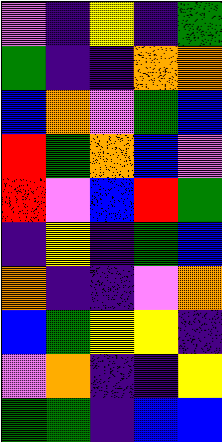[["violet", "indigo", "yellow", "indigo", "green"], ["green", "indigo", "indigo", "orange", "orange"], ["blue", "orange", "violet", "green", "blue"], ["red", "green", "orange", "blue", "violet"], ["red", "violet", "blue", "red", "green"], ["indigo", "yellow", "indigo", "green", "blue"], ["orange", "indigo", "indigo", "violet", "orange"], ["blue", "green", "yellow", "yellow", "indigo"], ["violet", "orange", "indigo", "indigo", "yellow"], ["green", "green", "indigo", "blue", "blue"]]